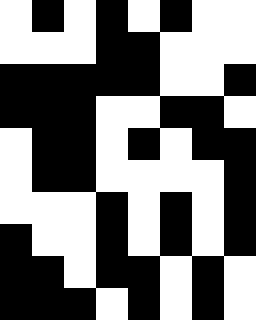[["white", "black", "white", "black", "white", "black", "white", "white"], ["white", "white", "white", "black", "black", "white", "white", "white"], ["black", "black", "black", "black", "black", "white", "white", "black"], ["black", "black", "black", "white", "white", "black", "black", "white"], ["white", "black", "black", "white", "black", "white", "black", "black"], ["white", "black", "black", "white", "white", "white", "white", "black"], ["white", "white", "white", "black", "white", "black", "white", "black"], ["black", "white", "white", "black", "white", "black", "white", "black"], ["black", "black", "white", "black", "black", "white", "black", "white"], ["black", "black", "black", "white", "black", "white", "black", "white"]]